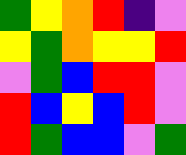[["green", "yellow", "orange", "red", "indigo", "violet"], ["yellow", "green", "orange", "yellow", "yellow", "red"], ["violet", "green", "blue", "red", "red", "violet"], ["red", "blue", "yellow", "blue", "red", "violet"], ["red", "green", "blue", "blue", "violet", "green"]]